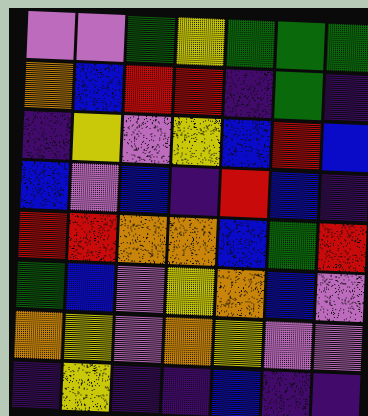[["violet", "violet", "green", "yellow", "green", "green", "green"], ["orange", "blue", "red", "red", "indigo", "green", "indigo"], ["indigo", "yellow", "violet", "yellow", "blue", "red", "blue"], ["blue", "violet", "blue", "indigo", "red", "blue", "indigo"], ["red", "red", "orange", "orange", "blue", "green", "red"], ["green", "blue", "violet", "yellow", "orange", "blue", "violet"], ["orange", "yellow", "violet", "orange", "yellow", "violet", "violet"], ["indigo", "yellow", "indigo", "indigo", "blue", "indigo", "indigo"]]